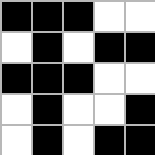[["black", "black", "black", "white", "white"], ["white", "black", "white", "black", "black"], ["black", "black", "black", "white", "white"], ["white", "black", "white", "white", "black"], ["white", "black", "white", "black", "black"]]